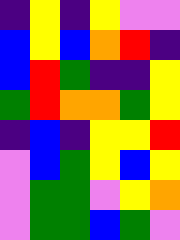[["indigo", "yellow", "indigo", "yellow", "violet", "violet"], ["blue", "yellow", "blue", "orange", "red", "indigo"], ["blue", "red", "green", "indigo", "indigo", "yellow"], ["green", "red", "orange", "orange", "green", "yellow"], ["indigo", "blue", "indigo", "yellow", "yellow", "red"], ["violet", "blue", "green", "yellow", "blue", "yellow"], ["violet", "green", "green", "violet", "yellow", "orange"], ["violet", "green", "green", "blue", "green", "violet"]]